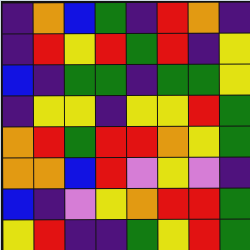[["indigo", "orange", "blue", "green", "indigo", "red", "orange", "indigo"], ["indigo", "red", "yellow", "red", "green", "red", "indigo", "yellow"], ["blue", "indigo", "green", "green", "indigo", "green", "green", "yellow"], ["indigo", "yellow", "yellow", "indigo", "yellow", "yellow", "red", "green"], ["orange", "red", "green", "red", "red", "orange", "yellow", "green"], ["orange", "orange", "blue", "red", "violet", "yellow", "violet", "indigo"], ["blue", "indigo", "violet", "yellow", "orange", "red", "red", "green"], ["yellow", "red", "indigo", "indigo", "green", "yellow", "red", "green"]]